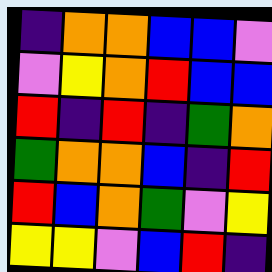[["indigo", "orange", "orange", "blue", "blue", "violet"], ["violet", "yellow", "orange", "red", "blue", "blue"], ["red", "indigo", "red", "indigo", "green", "orange"], ["green", "orange", "orange", "blue", "indigo", "red"], ["red", "blue", "orange", "green", "violet", "yellow"], ["yellow", "yellow", "violet", "blue", "red", "indigo"]]